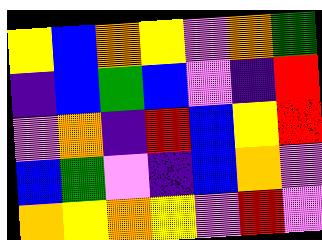[["yellow", "blue", "orange", "yellow", "violet", "orange", "green"], ["indigo", "blue", "green", "blue", "violet", "indigo", "red"], ["violet", "orange", "indigo", "red", "blue", "yellow", "red"], ["blue", "green", "violet", "indigo", "blue", "orange", "violet"], ["orange", "yellow", "orange", "yellow", "violet", "red", "violet"]]